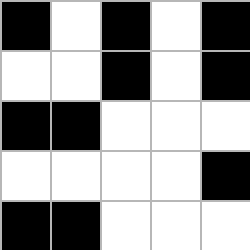[["black", "white", "black", "white", "black"], ["white", "white", "black", "white", "black"], ["black", "black", "white", "white", "white"], ["white", "white", "white", "white", "black"], ["black", "black", "white", "white", "white"]]